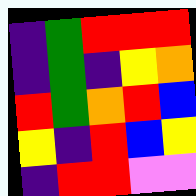[["indigo", "green", "red", "red", "red"], ["indigo", "green", "indigo", "yellow", "orange"], ["red", "green", "orange", "red", "blue"], ["yellow", "indigo", "red", "blue", "yellow"], ["indigo", "red", "red", "violet", "violet"]]